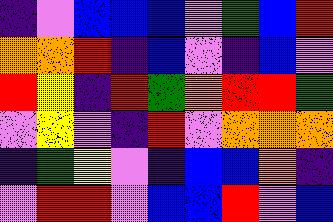[["indigo", "violet", "blue", "blue", "blue", "violet", "green", "blue", "red"], ["orange", "orange", "red", "indigo", "blue", "violet", "indigo", "blue", "violet"], ["red", "yellow", "indigo", "red", "green", "orange", "red", "red", "green"], ["violet", "yellow", "violet", "indigo", "red", "violet", "orange", "orange", "orange"], ["indigo", "green", "yellow", "violet", "indigo", "blue", "blue", "orange", "indigo"], ["violet", "red", "red", "violet", "blue", "blue", "red", "violet", "blue"]]